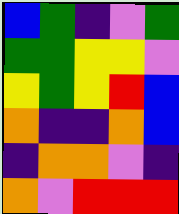[["blue", "green", "indigo", "violet", "green"], ["green", "green", "yellow", "yellow", "violet"], ["yellow", "green", "yellow", "red", "blue"], ["orange", "indigo", "indigo", "orange", "blue"], ["indigo", "orange", "orange", "violet", "indigo"], ["orange", "violet", "red", "red", "red"]]